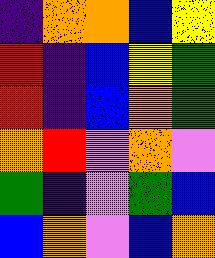[["indigo", "orange", "orange", "blue", "yellow"], ["red", "indigo", "blue", "yellow", "green"], ["red", "indigo", "blue", "orange", "green"], ["orange", "red", "violet", "orange", "violet"], ["green", "indigo", "violet", "green", "blue"], ["blue", "orange", "violet", "blue", "orange"]]